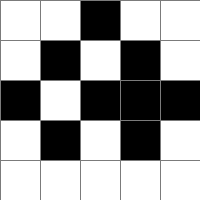[["white", "white", "black", "white", "white"], ["white", "black", "white", "black", "white"], ["black", "white", "black", "black", "black"], ["white", "black", "white", "black", "white"], ["white", "white", "white", "white", "white"]]